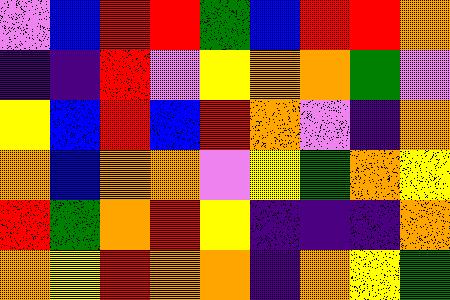[["violet", "blue", "red", "red", "green", "blue", "red", "red", "orange"], ["indigo", "indigo", "red", "violet", "yellow", "orange", "orange", "green", "violet"], ["yellow", "blue", "red", "blue", "red", "orange", "violet", "indigo", "orange"], ["orange", "blue", "orange", "orange", "violet", "yellow", "green", "orange", "yellow"], ["red", "green", "orange", "red", "yellow", "indigo", "indigo", "indigo", "orange"], ["orange", "yellow", "red", "orange", "orange", "indigo", "orange", "yellow", "green"]]